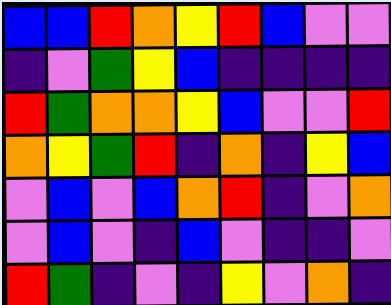[["blue", "blue", "red", "orange", "yellow", "red", "blue", "violet", "violet"], ["indigo", "violet", "green", "yellow", "blue", "indigo", "indigo", "indigo", "indigo"], ["red", "green", "orange", "orange", "yellow", "blue", "violet", "violet", "red"], ["orange", "yellow", "green", "red", "indigo", "orange", "indigo", "yellow", "blue"], ["violet", "blue", "violet", "blue", "orange", "red", "indigo", "violet", "orange"], ["violet", "blue", "violet", "indigo", "blue", "violet", "indigo", "indigo", "violet"], ["red", "green", "indigo", "violet", "indigo", "yellow", "violet", "orange", "indigo"]]